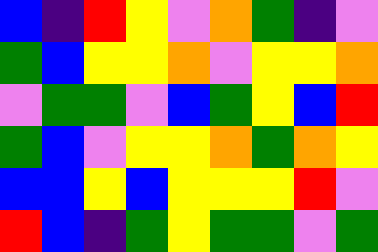[["blue", "indigo", "red", "yellow", "violet", "orange", "green", "indigo", "violet"], ["green", "blue", "yellow", "yellow", "orange", "violet", "yellow", "yellow", "orange"], ["violet", "green", "green", "violet", "blue", "green", "yellow", "blue", "red"], ["green", "blue", "violet", "yellow", "yellow", "orange", "green", "orange", "yellow"], ["blue", "blue", "yellow", "blue", "yellow", "yellow", "yellow", "red", "violet"], ["red", "blue", "indigo", "green", "yellow", "green", "green", "violet", "green"]]